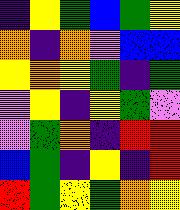[["indigo", "yellow", "green", "blue", "green", "yellow"], ["orange", "indigo", "orange", "violet", "blue", "blue"], ["yellow", "orange", "yellow", "green", "indigo", "green"], ["violet", "yellow", "indigo", "yellow", "green", "violet"], ["violet", "green", "orange", "indigo", "red", "red"], ["blue", "green", "indigo", "yellow", "indigo", "red"], ["red", "green", "yellow", "green", "orange", "yellow"]]